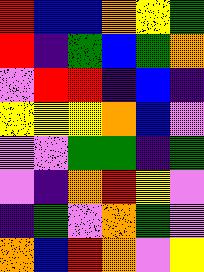[["red", "blue", "blue", "orange", "yellow", "green"], ["red", "indigo", "green", "blue", "green", "orange"], ["violet", "red", "red", "indigo", "blue", "indigo"], ["yellow", "yellow", "yellow", "orange", "blue", "violet"], ["violet", "violet", "green", "green", "indigo", "green"], ["violet", "indigo", "orange", "red", "yellow", "violet"], ["indigo", "green", "violet", "orange", "green", "violet"], ["orange", "blue", "red", "orange", "violet", "yellow"]]